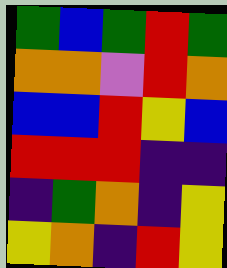[["green", "blue", "green", "red", "green"], ["orange", "orange", "violet", "red", "orange"], ["blue", "blue", "red", "yellow", "blue"], ["red", "red", "red", "indigo", "indigo"], ["indigo", "green", "orange", "indigo", "yellow"], ["yellow", "orange", "indigo", "red", "yellow"]]